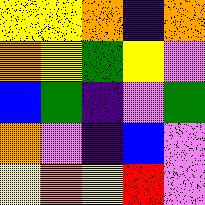[["yellow", "yellow", "orange", "indigo", "orange"], ["orange", "yellow", "green", "yellow", "violet"], ["blue", "green", "indigo", "violet", "green"], ["orange", "violet", "indigo", "blue", "violet"], ["yellow", "orange", "yellow", "red", "violet"]]